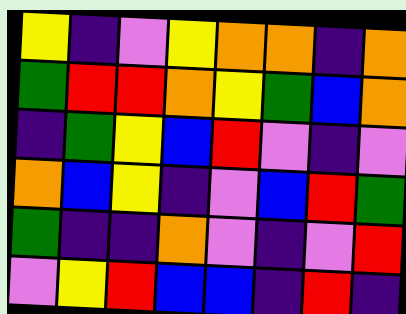[["yellow", "indigo", "violet", "yellow", "orange", "orange", "indigo", "orange"], ["green", "red", "red", "orange", "yellow", "green", "blue", "orange"], ["indigo", "green", "yellow", "blue", "red", "violet", "indigo", "violet"], ["orange", "blue", "yellow", "indigo", "violet", "blue", "red", "green"], ["green", "indigo", "indigo", "orange", "violet", "indigo", "violet", "red"], ["violet", "yellow", "red", "blue", "blue", "indigo", "red", "indigo"]]